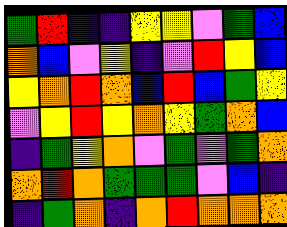[["green", "red", "indigo", "indigo", "yellow", "yellow", "violet", "green", "blue"], ["orange", "blue", "violet", "yellow", "indigo", "violet", "red", "yellow", "blue"], ["yellow", "orange", "red", "orange", "blue", "red", "blue", "green", "yellow"], ["violet", "yellow", "red", "yellow", "orange", "yellow", "green", "orange", "blue"], ["indigo", "green", "yellow", "orange", "violet", "green", "violet", "green", "orange"], ["orange", "red", "orange", "green", "green", "green", "violet", "blue", "indigo"], ["indigo", "green", "orange", "indigo", "orange", "red", "orange", "orange", "orange"]]